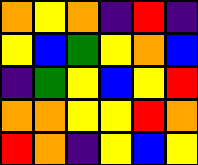[["orange", "yellow", "orange", "indigo", "red", "indigo"], ["yellow", "blue", "green", "yellow", "orange", "blue"], ["indigo", "green", "yellow", "blue", "yellow", "red"], ["orange", "orange", "yellow", "yellow", "red", "orange"], ["red", "orange", "indigo", "yellow", "blue", "yellow"]]